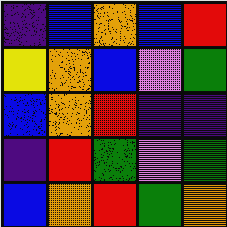[["indigo", "blue", "orange", "blue", "red"], ["yellow", "orange", "blue", "violet", "green"], ["blue", "orange", "red", "indigo", "indigo"], ["indigo", "red", "green", "violet", "green"], ["blue", "orange", "red", "green", "orange"]]